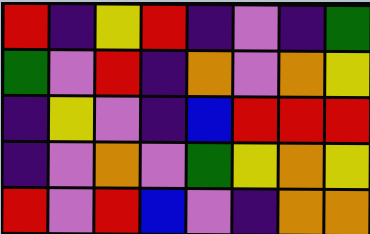[["red", "indigo", "yellow", "red", "indigo", "violet", "indigo", "green"], ["green", "violet", "red", "indigo", "orange", "violet", "orange", "yellow"], ["indigo", "yellow", "violet", "indigo", "blue", "red", "red", "red"], ["indigo", "violet", "orange", "violet", "green", "yellow", "orange", "yellow"], ["red", "violet", "red", "blue", "violet", "indigo", "orange", "orange"]]